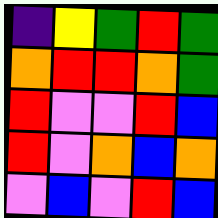[["indigo", "yellow", "green", "red", "green"], ["orange", "red", "red", "orange", "green"], ["red", "violet", "violet", "red", "blue"], ["red", "violet", "orange", "blue", "orange"], ["violet", "blue", "violet", "red", "blue"]]